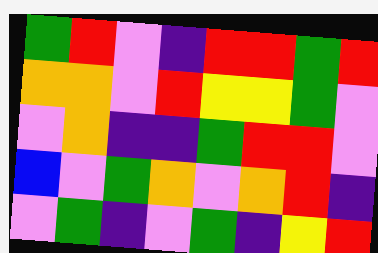[["green", "red", "violet", "indigo", "red", "red", "green", "red"], ["orange", "orange", "violet", "red", "yellow", "yellow", "green", "violet"], ["violet", "orange", "indigo", "indigo", "green", "red", "red", "violet"], ["blue", "violet", "green", "orange", "violet", "orange", "red", "indigo"], ["violet", "green", "indigo", "violet", "green", "indigo", "yellow", "red"]]